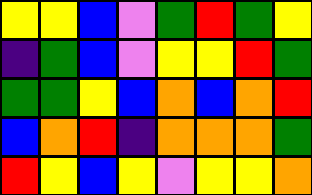[["yellow", "yellow", "blue", "violet", "green", "red", "green", "yellow"], ["indigo", "green", "blue", "violet", "yellow", "yellow", "red", "green"], ["green", "green", "yellow", "blue", "orange", "blue", "orange", "red"], ["blue", "orange", "red", "indigo", "orange", "orange", "orange", "green"], ["red", "yellow", "blue", "yellow", "violet", "yellow", "yellow", "orange"]]